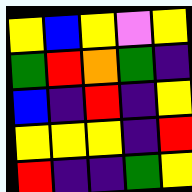[["yellow", "blue", "yellow", "violet", "yellow"], ["green", "red", "orange", "green", "indigo"], ["blue", "indigo", "red", "indigo", "yellow"], ["yellow", "yellow", "yellow", "indigo", "red"], ["red", "indigo", "indigo", "green", "yellow"]]